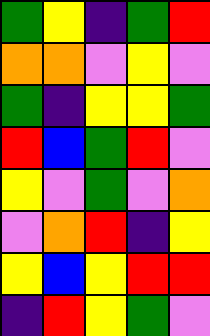[["green", "yellow", "indigo", "green", "red"], ["orange", "orange", "violet", "yellow", "violet"], ["green", "indigo", "yellow", "yellow", "green"], ["red", "blue", "green", "red", "violet"], ["yellow", "violet", "green", "violet", "orange"], ["violet", "orange", "red", "indigo", "yellow"], ["yellow", "blue", "yellow", "red", "red"], ["indigo", "red", "yellow", "green", "violet"]]